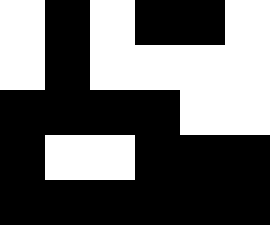[["white", "black", "white", "black", "black", "white"], ["white", "black", "white", "white", "white", "white"], ["black", "black", "black", "black", "white", "white"], ["black", "white", "white", "black", "black", "black"], ["black", "black", "black", "black", "black", "black"]]